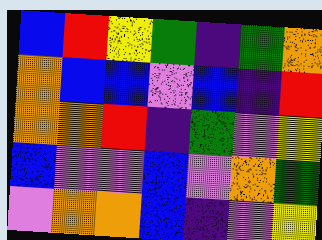[["blue", "red", "yellow", "green", "indigo", "green", "orange"], ["orange", "blue", "blue", "violet", "blue", "indigo", "red"], ["orange", "orange", "red", "indigo", "green", "violet", "yellow"], ["blue", "violet", "violet", "blue", "violet", "orange", "green"], ["violet", "orange", "orange", "blue", "indigo", "violet", "yellow"]]